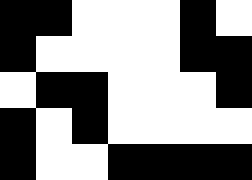[["black", "black", "white", "white", "white", "black", "white"], ["black", "white", "white", "white", "white", "black", "black"], ["white", "black", "black", "white", "white", "white", "black"], ["black", "white", "black", "white", "white", "white", "white"], ["black", "white", "white", "black", "black", "black", "black"]]